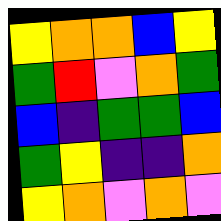[["yellow", "orange", "orange", "blue", "yellow"], ["green", "red", "violet", "orange", "green"], ["blue", "indigo", "green", "green", "blue"], ["green", "yellow", "indigo", "indigo", "orange"], ["yellow", "orange", "violet", "orange", "violet"]]